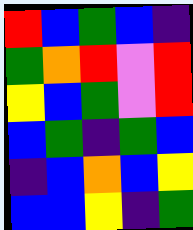[["red", "blue", "green", "blue", "indigo"], ["green", "orange", "red", "violet", "red"], ["yellow", "blue", "green", "violet", "red"], ["blue", "green", "indigo", "green", "blue"], ["indigo", "blue", "orange", "blue", "yellow"], ["blue", "blue", "yellow", "indigo", "green"]]